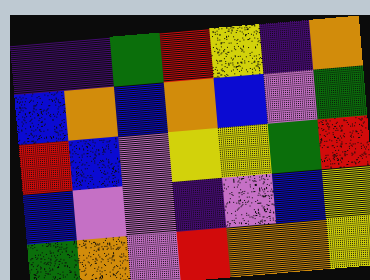[["indigo", "indigo", "green", "red", "yellow", "indigo", "orange"], ["blue", "orange", "blue", "orange", "blue", "violet", "green"], ["red", "blue", "violet", "yellow", "yellow", "green", "red"], ["blue", "violet", "violet", "indigo", "violet", "blue", "yellow"], ["green", "orange", "violet", "red", "orange", "orange", "yellow"]]